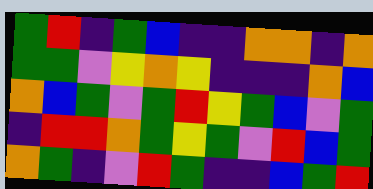[["green", "red", "indigo", "green", "blue", "indigo", "indigo", "orange", "orange", "indigo", "orange"], ["green", "green", "violet", "yellow", "orange", "yellow", "indigo", "indigo", "indigo", "orange", "blue"], ["orange", "blue", "green", "violet", "green", "red", "yellow", "green", "blue", "violet", "green"], ["indigo", "red", "red", "orange", "green", "yellow", "green", "violet", "red", "blue", "green"], ["orange", "green", "indigo", "violet", "red", "green", "indigo", "indigo", "blue", "green", "red"]]